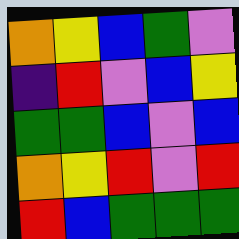[["orange", "yellow", "blue", "green", "violet"], ["indigo", "red", "violet", "blue", "yellow"], ["green", "green", "blue", "violet", "blue"], ["orange", "yellow", "red", "violet", "red"], ["red", "blue", "green", "green", "green"]]